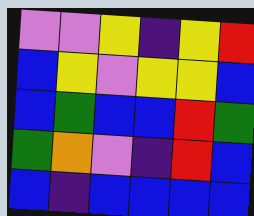[["violet", "violet", "yellow", "indigo", "yellow", "red"], ["blue", "yellow", "violet", "yellow", "yellow", "blue"], ["blue", "green", "blue", "blue", "red", "green"], ["green", "orange", "violet", "indigo", "red", "blue"], ["blue", "indigo", "blue", "blue", "blue", "blue"]]